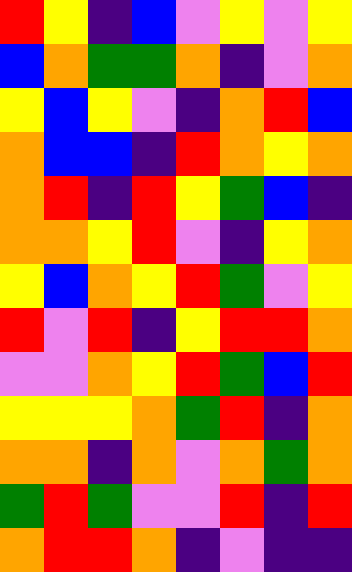[["red", "yellow", "indigo", "blue", "violet", "yellow", "violet", "yellow"], ["blue", "orange", "green", "green", "orange", "indigo", "violet", "orange"], ["yellow", "blue", "yellow", "violet", "indigo", "orange", "red", "blue"], ["orange", "blue", "blue", "indigo", "red", "orange", "yellow", "orange"], ["orange", "red", "indigo", "red", "yellow", "green", "blue", "indigo"], ["orange", "orange", "yellow", "red", "violet", "indigo", "yellow", "orange"], ["yellow", "blue", "orange", "yellow", "red", "green", "violet", "yellow"], ["red", "violet", "red", "indigo", "yellow", "red", "red", "orange"], ["violet", "violet", "orange", "yellow", "red", "green", "blue", "red"], ["yellow", "yellow", "yellow", "orange", "green", "red", "indigo", "orange"], ["orange", "orange", "indigo", "orange", "violet", "orange", "green", "orange"], ["green", "red", "green", "violet", "violet", "red", "indigo", "red"], ["orange", "red", "red", "orange", "indigo", "violet", "indigo", "indigo"]]